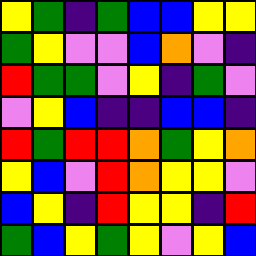[["yellow", "green", "indigo", "green", "blue", "blue", "yellow", "yellow"], ["green", "yellow", "violet", "violet", "blue", "orange", "violet", "indigo"], ["red", "green", "green", "violet", "yellow", "indigo", "green", "violet"], ["violet", "yellow", "blue", "indigo", "indigo", "blue", "blue", "indigo"], ["red", "green", "red", "red", "orange", "green", "yellow", "orange"], ["yellow", "blue", "violet", "red", "orange", "yellow", "yellow", "violet"], ["blue", "yellow", "indigo", "red", "yellow", "yellow", "indigo", "red"], ["green", "blue", "yellow", "green", "yellow", "violet", "yellow", "blue"]]